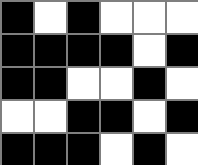[["black", "white", "black", "white", "white", "white"], ["black", "black", "black", "black", "white", "black"], ["black", "black", "white", "white", "black", "white"], ["white", "white", "black", "black", "white", "black"], ["black", "black", "black", "white", "black", "white"]]